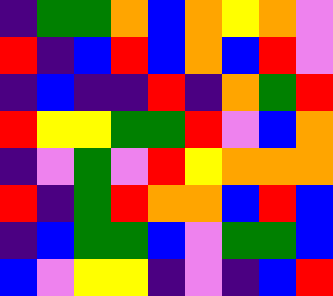[["indigo", "green", "green", "orange", "blue", "orange", "yellow", "orange", "violet"], ["red", "indigo", "blue", "red", "blue", "orange", "blue", "red", "violet"], ["indigo", "blue", "indigo", "indigo", "red", "indigo", "orange", "green", "red"], ["red", "yellow", "yellow", "green", "green", "red", "violet", "blue", "orange"], ["indigo", "violet", "green", "violet", "red", "yellow", "orange", "orange", "orange"], ["red", "indigo", "green", "red", "orange", "orange", "blue", "red", "blue"], ["indigo", "blue", "green", "green", "blue", "violet", "green", "green", "blue"], ["blue", "violet", "yellow", "yellow", "indigo", "violet", "indigo", "blue", "red"]]